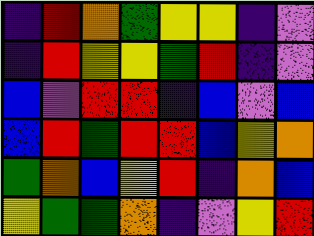[["indigo", "red", "orange", "green", "yellow", "yellow", "indigo", "violet"], ["indigo", "red", "yellow", "yellow", "green", "red", "indigo", "violet"], ["blue", "violet", "red", "red", "indigo", "blue", "violet", "blue"], ["blue", "red", "green", "red", "red", "blue", "yellow", "orange"], ["green", "orange", "blue", "yellow", "red", "indigo", "orange", "blue"], ["yellow", "green", "green", "orange", "indigo", "violet", "yellow", "red"]]